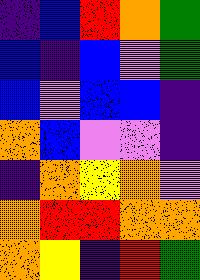[["indigo", "blue", "red", "orange", "green"], ["blue", "indigo", "blue", "violet", "green"], ["blue", "violet", "blue", "blue", "indigo"], ["orange", "blue", "violet", "violet", "indigo"], ["indigo", "orange", "yellow", "orange", "violet"], ["orange", "red", "red", "orange", "orange"], ["orange", "yellow", "indigo", "red", "green"]]